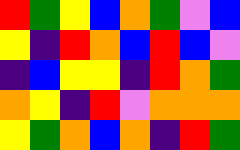[["red", "green", "yellow", "blue", "orange", "green", "violet", "blue"], ["yellow", "indigo", "red", "orange", "blue", "red", "blue", "violet"], ["indigo", "blue", "yellow", "yellow", "indigo", "red", "orange", "green"], ["orange", "yellow", "indigo", "red", "violet", "orange", "orange", "orange"], ["yellow", "green", "orange", "blue", "orange", "indigo", "red", "green"]]